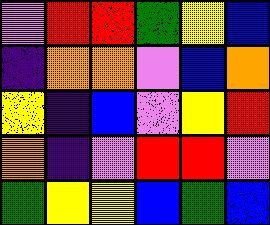[["violet", "red", "red", "green", "yellow", "blue"], ["indigo", "orange", "orange", "violet", "blue", "orange"], ["yellow", "indigo", "blue", "violet", "yellow", "red"], ["orange", "indigo", "violet", "red", "red", "violet"], ["green", "yellow", "yellow", "blue", "green", "blue"]]